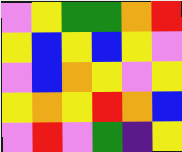[["violet", "yellow", "green", "green", "orange", "red"], ["yellow", "blue", "yellow", "blue", "yellow", "violet"], ["violet", "blue", "orange", "yellow", "violet", "yellow"], ["yellow", "orange", "yellow", "red", "orange", "blue"], ["violet", "red", "violet", "green", "indigo", "yellow"]]